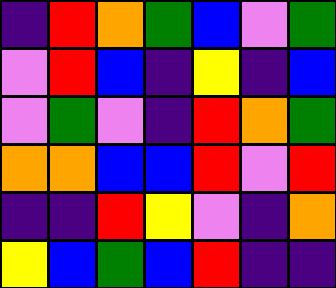[["indigo", "red", "orange", "green", "blue", "violet", "green"], ["violet", "red", "blue", "indigo", "yellow", "indigo", "blue"], ["violet", "green", "violet", "indigo", "red", "orange", "green"], ["orange", "orange", "blue", "blue", "red", "violet", "red"], ["indigo", "indigo", "red", "yellow", "violet", "indigo", "orange"], ["yellow", "blue", "green", "blue", "red", "indigo", "indigo"]]